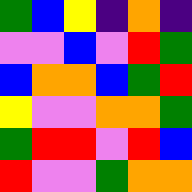[["green", "blue", "yellow", "indigo", "orange", "indigo"], ["violet", "violet", "blue", "violet", "red", "green"], ["blue", "orange", "orange", "blue", "green", "red"], ["yellow", "violet", "violet", "orange", "orange", "green"], ["green", "red", "red", "violet", "red", "blue"], ["red", "violet", "violet", "green", "orange", "orange"]]